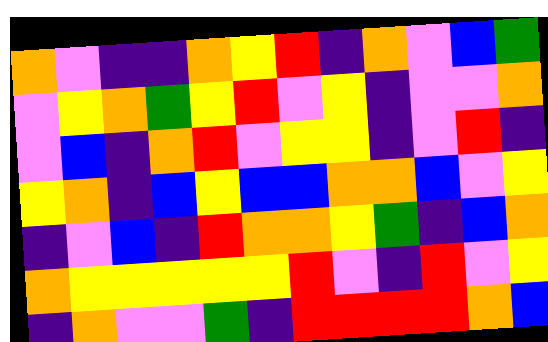[["orange", "violet", "indigo", "indigo", "orange", "yellow", "red", "indigo", "orange", "violet", "blue", "green"], ["violet", "yellow", "orange", "green", "yellow", "red", "violet", "yellow", "indigo", "violet", "violet", "orange"], ["violet", "blue", "indigo", "orange", "red", "violet", "yellow", "yellow", "indigo", "violet", "red", "indigo"], ["yellow", "orange", "indigo", "blue", "yellow", "blue", "blue", "orange", "orange", "blue", "violet", "yellow"], ["indigo", "violet", "blue", "indigo", "red", "orange", "orange", "yellow", "green", "indigo", "blue", "orange"], ["orange", "yellow", "yellow", "yellow", "yellow", "yellow", "red", "violet", "indigo", "red", "violet", "yellow"], ["indigo", "orange", "violet", "violet", "green", "indigo", "red", "red", "red", "red", "orange", "blue"]]